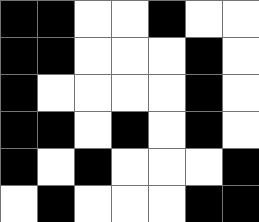[["black", "black", "white", "white", "black", "white", "white"], ["black", "black", "white", "white", "white", "black", "white"], ["black", "white", "white", "white", "white", "black", "white"], ["black", "black", "white", "black", "white", "black", "white"], ["black", "white", "black", "white", "white", "white", "black"], ["white", "black", "white", "white", "white", "black", "black"]]